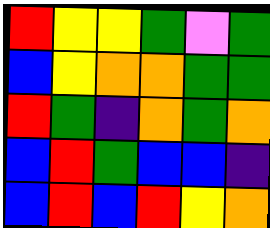[["red", "yellow", "yellow", "green", "violet", "green"], ["blue", "yellow", "orange", "orange", "green", "green"], ["red", "green", "indigo", "orange", "green", "orange"], ["blue", "red", "green", "blue", "blue", "indigo"], ["blue", "red", "blue", "red", "yellow", "orange"]]